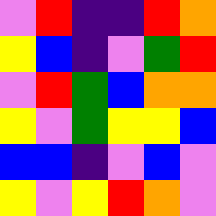[["violet", "red", "indigo", "indigo", "red", "orange"], ["yellow", "blue", "indigo", "violet", "green", "red"], ["violet", "red", "green", "blue", "orange", "orange"], ["yellow", "violet", "green", "yellow", "yellow", "blue"], ["blue", "blue", "indigo", "violet", "blue", "violet"], ["yellow", "violet", "yellow", "red", "orange", "violet"]]